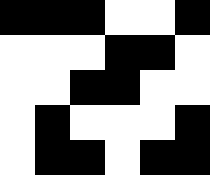[["black", "black", "black", "white", "white", "black"], ["white", "white", "white", "black", "black", "white"], ["white", "white", "black", "black", "white", "white"], ["white", "black", "white", "white", "white", "black"], ["white", "black", "black", "white", "black", "black"]]